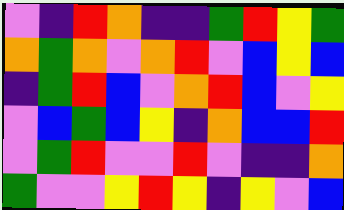[["violet", "indigo", "red", "orange", "indigo", "indigo", "green", "red", "yellow", "green"], ["orange", "green", "orange", "violet", "orange", "red", "violet", "blue", "yellow", "blue"], ["indigo", "green", "red", "blue", "violet", "orange", "red", "blue", "violet", "yellow"], ["violet", "blue", "green", "blue", "yellow", "indigo", "orange", "blue", "blue", "red"], ["violet", "green", "red", "violet", "violet", "red", "violet", "indigo", "indigo", "orange"], ["green", "violet", "violet", "yellow", "red", "yellow", "indigo", "yellow", "violet", "blue"]]